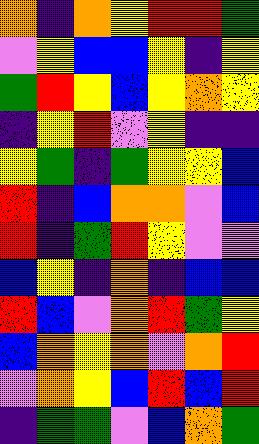[["orange", "indigo", "orange", "yellow", "red", "red", "green"], ["violet", "yellow", "blue", "blue", "yellow", "indigo", "yellow"], ["green", "red", "yellow", "blue", "yellow", "orange", "yellow"], ["indigo", "yellow", "red", "violet", "yellow", "indigo", "indigo"], ["yellow", "green", "indigo", "green", "yellow", "yellow", "blue"], ["red", "indigo", "blue", "orange", "orange", "violet", "blue"], ["red", "indigo", "green", "red", "yellow", "violet", "violet"], ["blue", "yellow", "indigo", "orange", "indigo", "blue", "blue"], ["red", "blue", "violet", "orange", "red", "green", "yellow"], ["blue", "orange", "yellow", "orange", "violet", "orange", "red"], ["violet", "orange", "yellow", "blue", "red", "blue", "red"], ["indigo", "green", "green", "violet", "blue", "orange", "green"]]